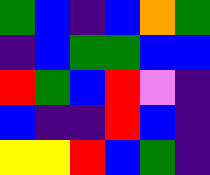[["green", "blue", "indigo", "blue", "orange", "green"], ["indigo", "blue", "green", "green", "blue", "blue"], ["red", "green", "blue", "red", "violet", "indigo"], ["blue", "indigo", "indigo", "red", "blue", "indigo"], ["yellow", "yellow", "red", "blue", "green", "indigo"]]